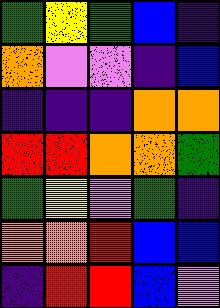[["green", "yellow", "green", "blue", "indigo"], ["orange", "violet", "violet", "indigo", "blue"], ["indigo", "indigo", "indigo", "orange", "orange"], ["red", "red", "orange", "orange", "green"], ["green", "yellow", "violet", "green", "indigo"], ["orange", "orange", "red", "blue", "blue"], ["indigo", "red", "red", "blue", "violet"]]